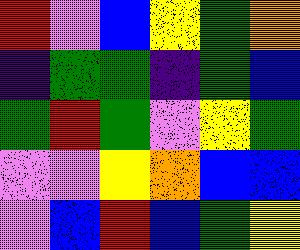[["red", "violet", "blue", "yellow", "green", "orange"], ["indigo", "green", "green", "indigo", "green", "blue"], ["green", "red", "green", "violet", "yellow", "green"], ["violet", "violet", "yellow", "orange", "blue", "blue"], ["violet", "blue", "red", "blue", "green", "yellow"]]